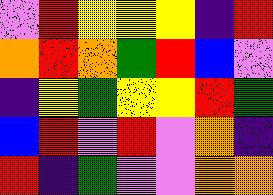[["violet", "red", "yellow", "yellow", "yellow", "indigo", "red"], ["orange", "red", "orange", "green", "red", "blue", "violet"], ["indigo", "yellow", "green", "yellow", "yellow", "red", "green"], ["blue", "red", "violet", "red", "violet", "orange", "indigo"], ["red", "indigo", "green", "violet", "violet", "orange", "orange"]]